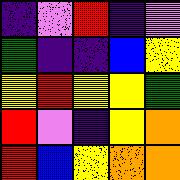[["indigo", "violet", "red", "indigo", "violet"], ["green", "indigo", "indigo", "blue", "yellow"], ["yellow", "red", "yellow", "yellow", "green"], ["red", "violet", "indigo", "yellow", "orange"], ["red", "blue", "yellow", "orange", "orange"]]